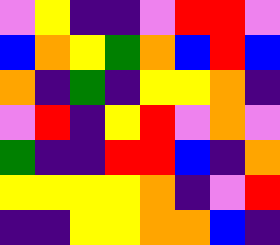[["violet", "yellow", "indigo", "indigo", "violet", "red", "red", "violet"], ["blue", "orange", "yellow", "green", "orange", "blue", "red", "blue"], ["orange", "indigo", "green", "indigo", "yellow", "yellow", "orange", "indigo"], ["violet", "red", "indigo", "yellow", "red", "violet", "orange", "violet"], ["green", "indigo", "indigo", "red", "red", "blue", "indigo", "orange"], ["yellow", "yellow", "yellow", "yellow", "orange", "indigo", "violet", "red"], ["indigo", "indigo", "yellow", "yellow", "orange", "orange", "blue", "indigo"]]